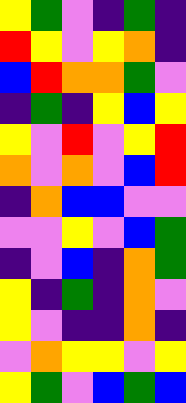[["yellow", "green", "violet", "indigo", "green", "indigo"], ["red", "yellow", "violet", "yellow", "orange", "indigo"], ["blue", "red", "orange", "orange", "green", "violet"], ["indigo", "green", "indigo", "yellow", "blue", "yellow"], ["yellow", "violet", "red", "violet", "yellow", "red"], ["orange", "violet", "orange", "violet", "blue", "red"], ["indigo", "orange", "blue", "blue", "violet", "violet"], ["violet", "violet", "yellow", "violet", "blue", "green"], ["indigo", "violet", "blue", "indigo", "orange", "green"], ["yellow", "indigo", "green", "indigo", "orange", "violet"], ["yellow", "violet", "indigo", "indigo", "orange", "indigo"], ["violet", "orange", "yellow", "yellow", "violet", "yellow"], ["yellow", "green", "violet", "blue", "green", "blue"]]